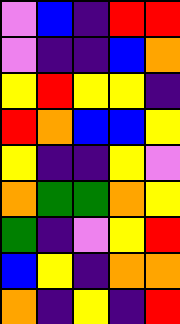[["violet", "blue", "indigo", "red", "red"], ["violet", "indigo", "indigo", "blue", "orange"], ["yellow", "red", "yellow", "yellow", "indigo"], ["red", "orange", "blue", "blue", "yellow"], ["yellow", "indigo", "indigo", "yellow", "violet"], ["orange", "green", "green", "orange", "yellow"], ["green", "indigo", "violet", "yellow", "red"], ["blue", "yellow", "indigo", "orange", "orange"], ["orange", "indigo", "yellow", "indigo", "red"]]